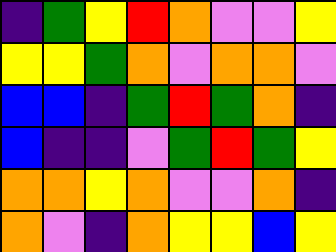[["indigo", "green", "yellow", "red", "orange", "violet", "violet", "yellow"], ["yellow", "yellow", "green", "orange", "violet", "orange", "orange", "violet"], ["blue", "blue", "indigo", "green", "red", "green", "orange", "indigo"], ["blue", "indigo", "indigo", "violet", "green", "red", "green", "yellow"], ["orange", "orange", "yellow", "orange", "violet", "violet", "orange", "indigo"], ["orange", "violet", "indigo", "orange", "yellow", "yellow", "blue", "yellow"]]